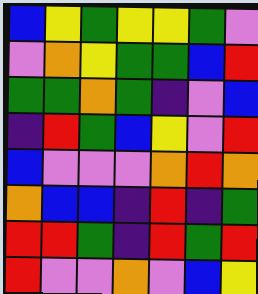[["blue", "yellow", "green", "yellow", "yellow", "green", "violet"], ["violet", "orange", "yellow", "green", "green", "blue", "red"], ["green", "green", "orange", "green", "indigo", "violet", "blue"], ["indigo", "red", "green", "blue", "yellow", "violet", "red"], ["blue", "violet", "violet", "violet", "orange", "red", "orange"], ["orange", "blue", "blue", "indigo", "red", "indigo", "green"], ["red", "red", "green", "indigo", "red", "green", "red"], ["red", "violet", "violet", "orange", "violet", "blue", "yellow"]]